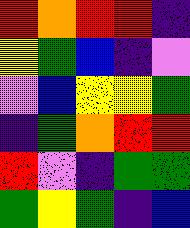[["red", "orange", "red", "red", "indigo"], ["yellow", "green", "blue", "indigo", "violet"], ["violet", "blue", "yellow", "yellow", "green"], ["indigo", "green", "orange", "red", "red"], ["red", "violet", "indigo", "green", "green"], ["green", "yellow", "green", "indigo", "blue"]]